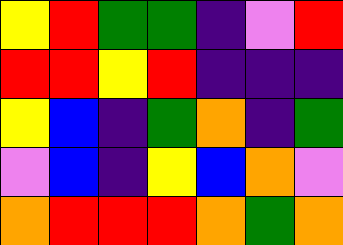[["yellow", "red", "green", "green", "indigo", "violet", "red"], ["red", "red", "yellow", "red", "indigo", "indigo", "indigo"], ["yellow", "blue", "indigo", "green", "orange", "indigo", "green"], ["violet", "blue", "indigo", "yellow", "blue", "orange", "violet"], ["orange", "red", "red", "red", "orange", "green", "orange"]]